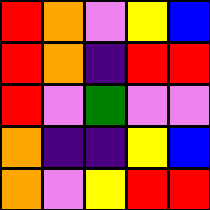[["red", "orange", "violet", "yellow", "blue"], ["red", "orange", "indigo", "red", "red"], ["red", "violet", "green", "violet", "violet"], ["orange", "indigo", "indigo", "yellow", "blue"], ["orange", "violet", "yellow", "red", "red"]]